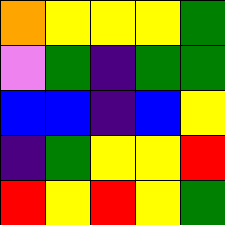[["orange", "yellow", "yellow", "yellow", "green"], ["violet", "green", "indigo", "green", "green"], ["blue", "blue", "indigo", "blue", "yellow"], ["indigo", "green", "yellow", "yellow", "red"], ["red", "yellow", "red", "yellow", "green"]]